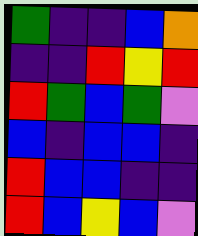[["green", "indigo", "indigo", "blue", "orange"], ["indigo", "indigo", "red", "yellow", "red"], ["red", "green", "blue", "green", "violet"], ["blue", "indigo", "blue", "blue", "indigo"], ["red", "blue", "blue", "indigo", "indigo"], ["red", "blue", "yellow", "blue", "violet"]]